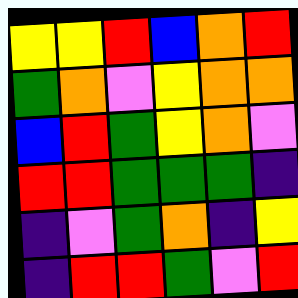[["yellow", "yellow", "red", "blue", "orange", "red"], ["green", "orange", "violet", "yellow", "orange", "orange"], ["blue", "red", "green", "yellow", "orange", "violet"], ["red", "red", "green", "green", "green", "indigo"], ["indigo", "violet", "green", "orange", "indigo", "yellow"], ["indigo", "red", "red", "green", "violet", "red"]]